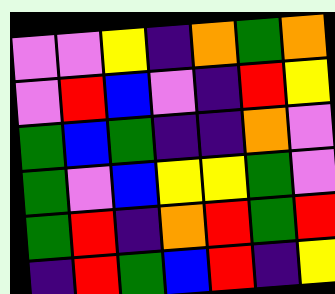[["violet", "violet", "yellow", "indigo", "orange", "green", "orange"], ["violet", "red", "blue", "violet", "indigo", "red", "yellow"], ["green", "blue", "green", "indigo", "indigo", "orange", "violet"], ["green", "violet", "blue", "yellow", "yellow", "green", "violet"], ["green", "red", "indigo", "orange", "red", "green", "red"], ["indigo", "red", "green", "blue", "red", "indigo", "yellow"]]